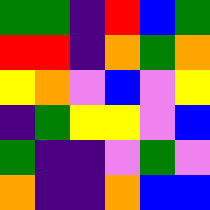[["green", "green", "indigo", "red", "blue", "green"], ["red", "red", "indigo", "orange", "green", "orange"], ["yellow", "orange", "violet", "blue", "violet", "yellow"], ["indigo", "green", "yellow", "yellow", "violet", "blue"], ["green", "indigo", "indigo", "violet", "green", "violet"], ["orange", "indigo", "indigo", "orange", "blue", "blue"]]